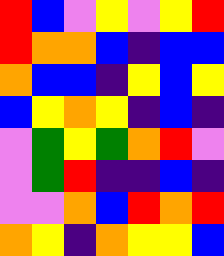[["red", "blue", "violet", "yellow", "violet", "yellow", "red"], ["red", "orange", "orange", "blue", "indigo", "blue", "blue"], ["orange", "blue", "blue", "indigo", "yellow", "blue", "yellow"], ["blue", "yellow", "orange", "yellow", "indigo", "blue", "indigo"], ["violet", "green", "yellow", "green", "orange", "red", "violet"], ["violet", "green", "red", "indigo", "indigo", "blue", "indigo"], ["violet", "violet", "orange", "blue", "red", "orange", "red"], ["orange", "yellow", "indigo", "orange", "yellow", "yellow", "blue"]]